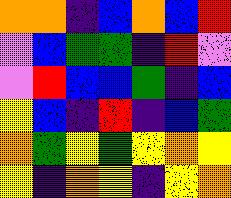[["orange", "orange", "indigo", "blue", "orange", "blue", "red"], ["violet", "blue", "green", "green", "indigo", "red", "violet"], ["violet", "red", "blue", "blue", "green", "indigo", "blue"], ["yellow", "blue", "indigo", "red", "indigo", "blue", "green"], ["orange", "green", "yellow", "green", "yellow", "orange", "yellow"], ["yellow", "indigo", "orange", "yellow", "indigo", "yellow", "orange"]]